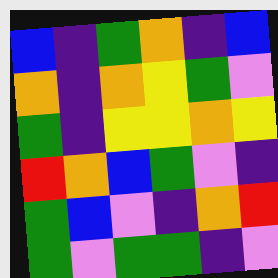[["blue", "indigo", "green", "orange", "indigo", "blue"], ["orange", "indigo", "orange", "yellow", "green", "violet"], ["green", "indigo", "yellow", "yellow", "orange", "yellow"], ["red", "orange", "blue", "green", "violet", "indigo"], ["green", "blue", "violet", "indigo", "orange", "red"], ["green", "violet", "green", "green", "indigo", "violet"]]